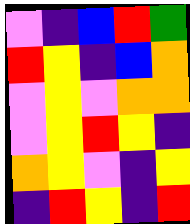[["violet", "indigo", "blue", "red", "green"], ["red", "yellow", "indigo", "blue", "orange"], ["violet", "yellow", "violet", "orange", "orange"], ["violet", "yellow", "red", "yellow", "indigo"], ["orange", "yellow", "violet", "indigo", "yellow"], ["indigo", "red", "yellow", "indigo", "red"]]